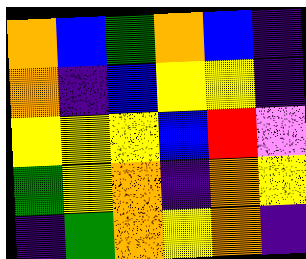[["orange", "blue", "green", "orange", "blue", "indigo"], ["orange", "indigo", "blue", "yellow", "yellow", "indigo"], ["yellow", "yellow", "yellow", "blue", "red", "violet"], ["green", "yellow", "orange", "indigo", "orange", "yellow"], ["indigo", "green", "orange", "yellow", "orange", "indigo"]]